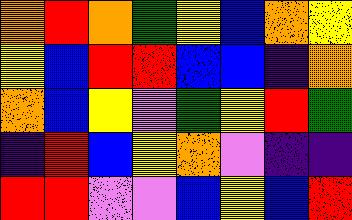[["orange", "red", "orange", "green", "yellow", "blue", "orange", "yellow"], ["yellow", "blue", "red", "red", "blue", "blue", "indigo", "orange"], ["orange", "blue", "yellow", "violet", "green", "yellow", "red", "green"], ["indigo", "red", "blue", "yellow", "orange", "violet", "indigo", "indigo"], ["red", "red", "violet", "violet", "blue", "yellow", "blue", "red"]]